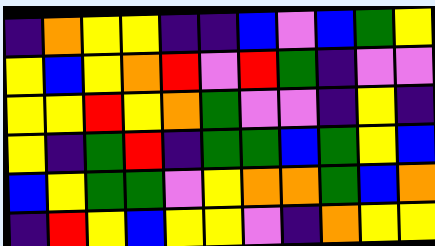[["indigo", "orange", "yellow", "yellow", "indigo", "indigo", "blue", "violet", "blue", "green", "yellow"], ["yellow", "blue", "yellow", "orange", "red", "violet", "red", "green", "indigo", "violet", "violet"], ["yellow", "yellow", "red", "yellow", "orange", "green", "violet", "violet", "indigo", "yellow", "indigo"], ["yellow", "indigo", "green", "red", "indigo", "green", "green", "blue", "green", "yellow", "blue"], ["blue", "yellow", "green", "green", "violet", "yellow", "orange", "orange", "green", "blue", "orange"], ["indigo", "red", "yellow", "blue", "yellow", "yellow", "violet", "indigo", "orange", "yellow", "yellow"]]